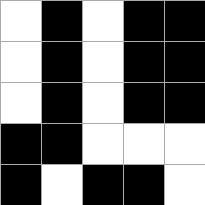[["white", "black", "white", "black", "black"], ["white", "black", "white", "black", "black"], ["white", "black", "white", "black", "black"], ["black", "black", "white", "white", "white"], ["black", "white", "black", "black", "white"]]